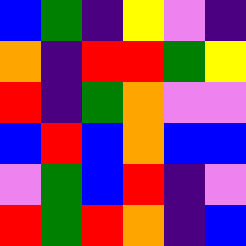[["blue", "green", "indigo", "yellow", "violet", "indigo"], ["orange", "indigo", "red", "red", "green", "yellow"], ["red", "indigo", "green", "orange", "violet", "violet"], ["blue", "red", "blue", "orange", "blue", "blue"], ["violet", "green", "blue", "red", "indigo", "violet"], ["red", "green", "red", "orange", "indigo", "blue"]]